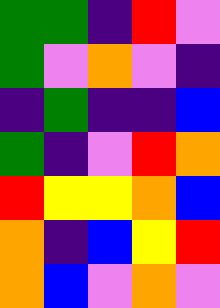[["green", "green", "indigo", "red", "violet"], ["green", "violet", "orange", "violet", "indigo"], ["indigo", "green", "indigo", "indigo", "blue"], ["green", "indigo", "violet", "red", "orange"], ["red", "yellow", "yellow", "orange", "blue"], ["orange", "indigo", "blue", "yellow", "red"], ["orange", "blue", "violet", "orange", "violet"]]